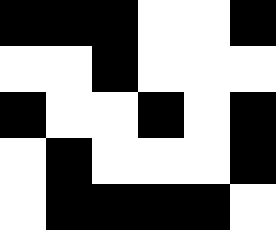[["black", "black", "black", "white", "white", "black"], ["white", "white", "black", "white", "white", "white"], ["black", "white", "white", "black", "white", "black"], ["white", "black", "white", "white", "white", "black"], ["white", "black", "black", "black", "black", "white"]]